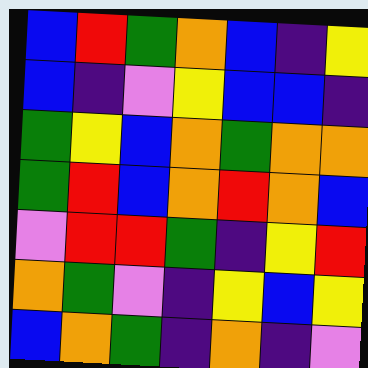[["blue", "red", "green", "orange", "blue", "indigo", "yellow"], ["blue", "indigo", "violet", "yellow", "blue", "blue", "indigo"], ["green", "yellow", "blue", "orange", "green", "orange", "orange"], ["green", "red", "blue", "orange", "red", "orange", "blue"], ["violet", "red", "red", "green", "indigo", "yellow", "red"], ["orange", "green", "violet", "indigo", "yellow", "blue", "yellow"], ["blue", "orange", "green", "indigo", "orange", "indigo", "violet"]]